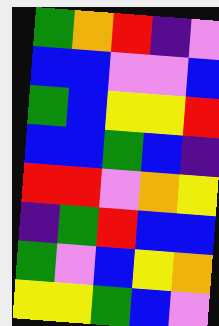[["green", "orange", "red", "indigo", "violet"], ["blue", "blue", "violet", "violet", "blue"], ["green", "blue", "yellow", "yellow", "red"], ["blue", "blue", "green", "blue", "indigo"], ["red", "red", "violet", "orange", "yellow"], ["indigo", "green", "red", "blue", "blue"], ["green", "violet", "blue", "yellow", "orange"], ["yellow", "yellow", "green", "blue", "violet"]]